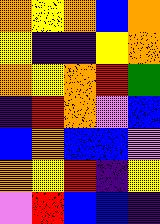[["orange", "yellow", "orange", "blue", "orange"], ["yellow", "indigo", "indigo", "yellow", "orange"], ["orange", "yellow", "orange", "red", "green"], ["indigo", "red", "orange", "violet", "blue"], ["blue", "orange", "blue", "blue", "violet"], ["orange", "yellow", "red", "indigo", "yellow"], ["violet", "red", "blue", "blue", "indigo"]]